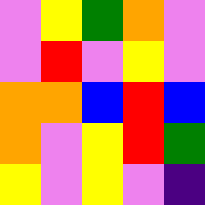[["violet", "yellow", "green", "orange", "violet"], ["violet", "red", "violet", "yellow", "violet"], ["orange", "orange", "blue", "red", "blue"], ["orange", "violet", "yellow", "red", "green"], ["yellow", "violet", "yellow", "violet", "indigo"]]